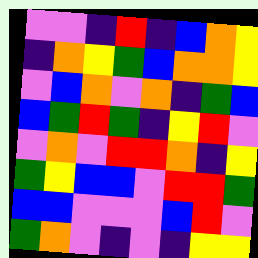[["violet", "violet", "indigo", "red", "indigo", "blue", "orange", "yellow"], ["indigo", "orange", "yellow", "green", "blue", "orange", "orange", "yellow"], ["violet", "blue", "orange", "violet", "orange", "indigo", "green", "blue"], ["blue", "green", "red", "green", "indigo", "yellow", "red", "violet"], ["violet", "orange", "violet", "red", "red", "orange", "indigo", "yellow"], ["green", "yellow", "blue", "blue", "violet", "red", "red", "green"], ["blue", "blue", "violet", "violet", "violet", "blue", "red", "violet"], ["green", "orange", "violet", "indigo", "violet", "indigo", "yellow", "yellow"]]